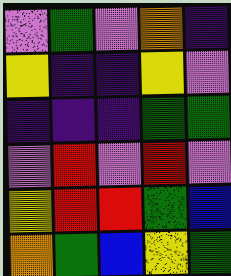[["violet", "green", "violet", "orange", "indigo"], ["yellow", "indigo", "indigo", "yellow", "violet"], ["indigo", "indigo", "indigo", "green", "green"], ["violet", "red", "violet", "red", "violet"], ["yellow", "red", "red", "green", "blue"], ["orange", "green", "blue", "yellow", "green"]]